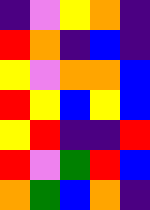[["indigo", "violet", "yellow", "orange", "indigo"], ["red", "orange", "indigo", "blue", "indigo"], ["yellow", "violet", "orange", "orange", "blue"], ["red", "yellow", "blue", "yellow", "blue"], ["yellow", "red", "indigo", "indigo", "red"], ["red", "violet", "green", "red", "blue"], ["orange", "green", "blue", "orange", "indigo"]]